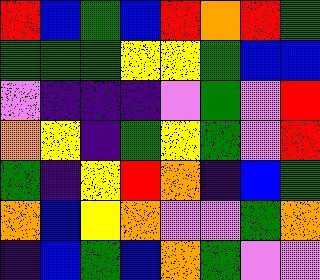[["red", "blue", "green", "blue", "red", "orange", "red", "green"], ["green", "green", "green", "yellow", "yellow", "green", "blue", "blue"], ["violet", "indigo", "indigo", "indigo", "violet", "green", "violet", "red"], ["orange", "yellow", "indigo", "green", "yellow", "green", "violet", "red"], ["green", "indigo", "yellow", "red", "orange", "indigo", "blue", "green"], ["orange", "blue", "yellow", "orange", "violet", "violet", "green", "orange"], ["indigo", "blue", "green", "blue", "orange", "green", "violet", "violet"]]